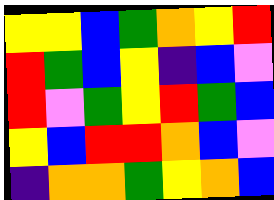[["yellow", "yellow", "blue", "green", "orange", "yellow", "red"], ["red", "green", "blue", "yellow", "indigo", "blue", "violet"], ["red", "violet", "green", "yellow", "red", "green", "blue"], ["yellow", "blue", "red", "red", "orange", "blue", "violet"], ["indigo", "orange", "orange", "green", "yellow", "orange", "blue"]]